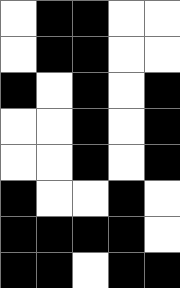[["white", "black", "black", "white", "white"], ["white", "black", "black", "white", "white"], ["black", "white", "black", "white", "black"], ["white", "white", "black", "white", "black"], ["white", "white", "black", "white", "black"], ["black", "white", "white", "black", "white"], ["black", "black", "black", "black", "white"], ["black", "black", "white", "black", "black"]]